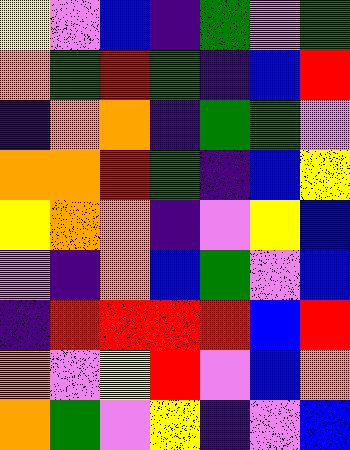[["yellow", "violet", "blue", "indigo", "green", "violet", "green"], ["orange", "green", "red", "green", "indigo", "blue", "red"], ["indigo", "orange", "orange", "indigo", "green", "green", "violet"], ["orange", "orange", "red", "green", "indigo", "blue", "yellow"], ["yellow", "orange", "orange", "indigo", "violet", "yellow", "blue"], ["violet", "indigo", "orange", "blue", "green", "violet", "blue"], ["indigo", "red", "red", "red", "red", "blue", "red"], ["orange", "violet", "yellow", "red", "violet", "blue", "orange"], ["orange", "green", "violet", "yellow", "indigo", "violet", "blue"]]